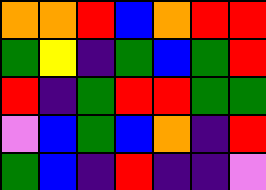[["orange", "orange", "red", "blue", "orange", "red", "red"], ["green", "yellow", "indigo", "green", "blue", "green", "red"], ["red", "indigo", "green", "red", "red", "green", "green"], ["violet", "blue", "green", "blue", "orange", "indigo", "red"], ["green", "blue", "indigo", "red", "indigo", "indigo", "violet"]]